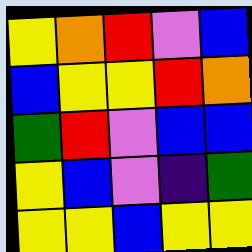[["yellow", "orange", "red", "violet", "blue"], ["blue", "yellow", "yellow", "red", "orange"], ["green", "red", "violet", "blue", "blue"], ["yellow", "blue", "violet", "indigo", "green"], ["yellow", "yellow", "blue", "yellow", "yellow"]]